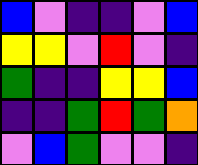[["blue", "violet", "indigo", "indigo", "violet", "blue"], ["yellow", "yellow", "violet", "red", "violet", "indigo"], ["green", "indigo", "indigo", "yellow", "yellow", "blue"], ["indigo", "indigo", "green", "red", "green", "orange"], ["violet", "blue", "green", "violet", "violet", "indigo"]]